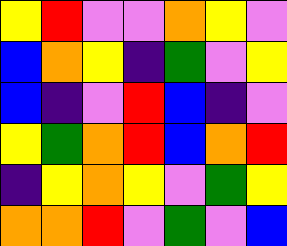[["yellow", "red", "violet", "violet", "orange", "yellow", "violet"], ["blue", "orange", "yellow", "indigo", "green", "violet", "yellow"], ["blue", "indigo", "violet", "red", "blue", "indigo", "violet"], ["yellow", "green", "orange", "red", "blue", "orange", "red"], ["indigo", "yellow", "orange", "yellow", "violet", "green", "yellow"], ["orange", "orange", "red", "violet", "green", "violet", "blue"]]